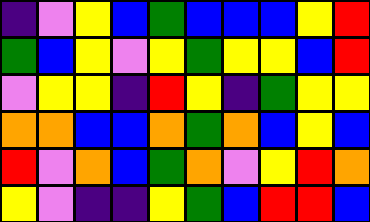[["indigo", "violet", "yellow", "blue", "green", "blue", "blue", "blue", "yellow", "red"], ["green", "blue", "yellow", "violet", "yellow", "green", "yellow", "yellow", "blue", "red"], ["violet", "yellow", "yellow", "indigo", "red", "yellow", "indigo", "green", "yellow", "yellow"], ["orange", "orange", "blue", "blue", "orange", "green", "orange", "blue", "yellow", "blue"], ["red", "violet", "orange", "blue", "green", "orange", "violet", "yellow", "red", "orange"], ["yellow", "violet", "indigo", "indigo", "yellow", "green", "blue", "red", "red", "blue"]]